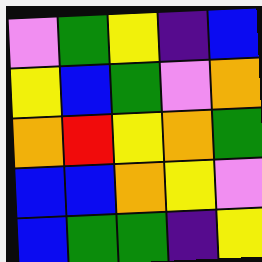[["violet", "green", "yellow", "indigo", "blue"], ["yellow", "blue", "green", "violet", "orange"], ["orange", "red", "yellow", "orange", "green"], ["blue", "blue", "orange", "yellow", "violet"], ["blue", "green", "green", "indigo", "yellow"]]